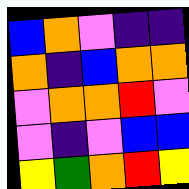[["blue", "orange", "violet", "indigo", "indigo"], ["orange", "indigo", "blue", "orange", "orange"], ["violet", "orange", "orange", "red", "violet"], ["violet", "indigo", "violet", "blue", "blue"], ["yellow", "green", "orange", "red", "yellow"]]